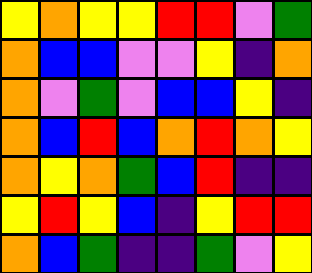[["yellow", "orange", "yellow", "yellow", "red", "red", "violet", "green"], ["orange", "blue", "blue", "violet", "violet", "yellow", "indigo", "orange"], ["orange", "violet", "green", "violet", "blue", "blue", "yellow", "indigo"], ["orange", "blue", "red", "blue", "orange", "red", "orange", "yellow"], ["orange", "yellow", "orange", "green", "blue", "red", "indigo", "indigo"], ["yellow", "red", "yellow", "blue", "indigo", "yellow", "red", "red"], ["orange", "blue", "green", "indigo", "indigo", "green", "violet", "yellow"]]